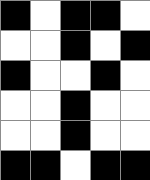[["black", "white", "black", "black", "white"], ["white", "white", "black", "white", "black"], ["black", "white", "white", "black", "white"], ["white", "white", "black", "white", "white"], ["white", "white", "black", "white", "white"], ["black", "black", "white", "black", "black"]]